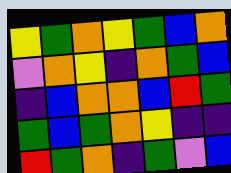[["yellow", "green", "orange", "yellow", "green", "blue", "orange"], ["violet", "orange", "yellow", "indigo", "orange", "green", "blue"], ["indigo", "blue", "orange", "orange", "blue", "red", "green"], ["green", "blue", "green", "orange", "yellow", "indigo", "indigo"], ["red", "green", "orange", "indigo", "green", "violet", "blue"]]